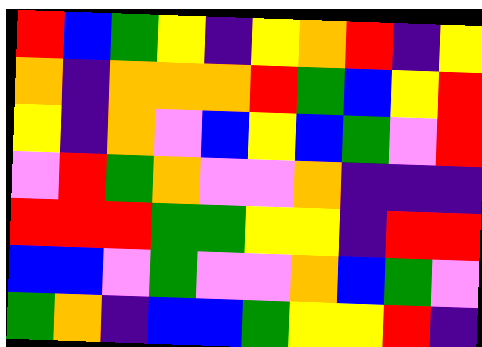[["red", "blue", "green", "yellow", "indigo", "yellow", "orange", "red", "indigo", "yellow"], ["orange", "indigo", "orange", "orange", "orange", "red", "green", "blue", "yellow", "red"], ["yellow", "indigo", "orange", "violet", "blue", "yellow", "blue", "green", "violet", "red"], ["violet", "red", "green", "orange", "violet", "violet", "orange", "indigo", "indigo", "indigo"], ["red", "red", "red", "green", "green", "yellow", "yellow", "indigo", "red", "red"], ["blue", "blue", "violet", "green", "violet", "violet", "orange", "blue", "green", "violet"], ["green", "orange", "indigo", "blue", "blue", "green", "yellow", "yellow", "red", "indigo"]]